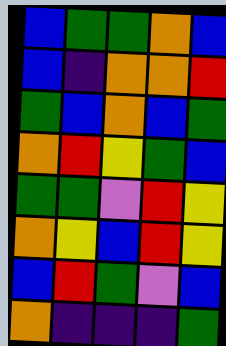[["blue", "green", "green", "orange", "blue"], ["blue", "indigo", "orange", "orange", "red"], ["green", "blue", "orange", "blue", "green"], ["orange", "red", "yellow", "green", "blue"], ["green", "green", "violet", "red", "yellow"], ["orange", "yellow", "blue", "red", "yellow"], ["blue", "red", "green", "violet", "blue"], ["orange", "indigo", "indigo", "indigo", "green"]]